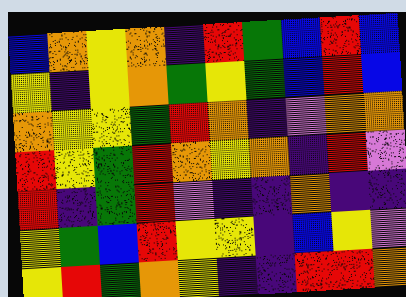[["blue", "orange", "yellow", "orange", "indigo", "red", "green", "blue", "red", "blue"], ["yellow", "indigo", "yellow", "orange", "green", "yellow", "green", "blue", "red", "blue"], ["orange", "yellow", "yellow", "green", "red", "orange", "indigo", "violet", "orange", "orange"], ["red", "yellow", "green", "red", "orange", "yellow", "orange", "indigo", "red", "violet"], ["red", "indigo", "green", "red", "violet", "indigo", "indigo", "orange", "indigo", "indigo"], ["yellow", "green", "blue", "red", "yellow", "yellow", "indigo", "blue", "yellow", "violet"], ["yellow", "red", "green", "orange", "yellow", "indigo", "indigo", "red", "red", "orange"]]